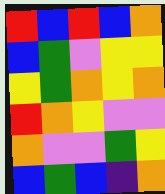[["red", "blue", "red", "blue", "orange"], ["blue", "green", "violet", "yellow", "yellow"], ["yellow", "green", "orange", "yellow", "orange"], ["red", "orange", "yellow", "violet", "violet"], ["orange", "violet", "violet", "green", "yellow"], ["blue", "green", "blue", "indigo", "orange"]]